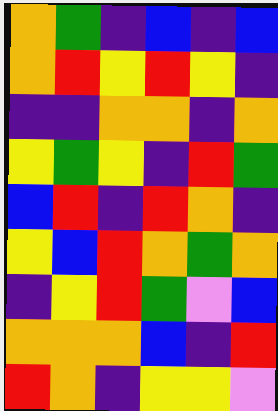[["orange", "green", "indigo", "blue", "indigo", "blue"], ["orange", "red", "yellow", "red", "yellow", "indigo"], ["indigo", "indigo", "orange", "orange", "indigo", "orange"], ["yellow", "green", "yellow", "indigo", "red", "green"], ["blue", "red", "indigo", "red", "orange", "indigo"], ["yellow", "blue", "red", "orange", "green", "orange"], ["indigo", "yellow", "red", "green", "violet", "blue"], ["orange", "orange", "orange", "blue", "indigo", "red"], ["red", "orange", "indigo", "yellow", "yellow", "violet"]]